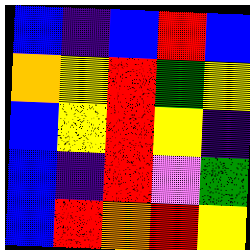[["blue", "indigo", "blue", "red", "blue"], ["orange", "yellow", "red", "green", "yellow"], ["blue", "yellow", "red", "yellow", "indigo"], ["blue", "indigo", "red", "violet", "green"], ["blue", "red", "orange", "red", "yellow"]]